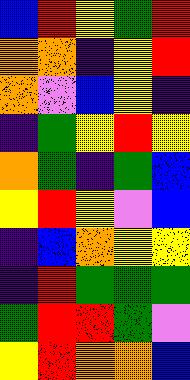[["blue", "red", "yellow", "green", "red"], ["orange", "orange", "indigo", "yellow", "red"], ["orange", "violet", "blue", "yellow", "indigo"], ["indigo", "green", "yellow", "red", "yellow"], ["orange", "green", "indigo", "green", "blue"], ["yellow", "red", "yellow", "violet", "blue"], ["indigo", "blue", "orange", "yellow", "yellow"], ["indigo", "red", "green", "green", "green"], ["green", "red", "red", "green", "violet"], ["yellow", "red", "orange", "orange", "blue"]]